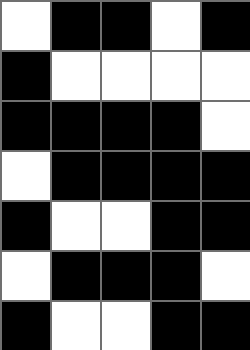[["white", "black", "black", "white", "black"], ["black", "white", "white", "white", "white"], ["black", "black", "black", "black", "white"], ["white", "black", "black", "black", "black"], ["black", "white", "white", "black", "black"], ["white", "black", "black", "black", "white"], ["black", "white", "white", "black", "black"]]